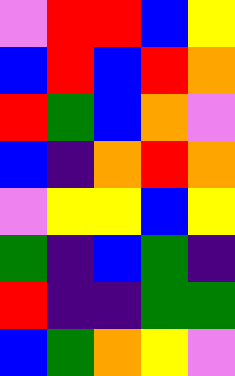[["violet", "red", "red", "blue", "yellow"], ["blue", "red", "blue", "red", "orange"], ["red", "green", "blue", "orange", "violet"], ["blue", "indigo", "orange", "red", "orange"], ["violet", "yellow", "yellow", "blue", "yellow"], ["green", "indigo", "blue", "green", "indigo"], ["red", "indigo", "indigo", "green", "green"], ["blue", "green", "orange", "yellow", "violet"]]